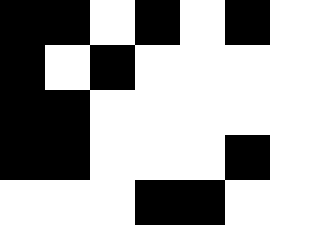[["black", "black", "white", "black", "white", "black", "white"], ["black", "white", "black", "white", "white", "white", "white"], ["black", "black", "white", "white", "white", "white", "white"], ["black", "black", "white", "white", "white", "black", "white"], ["white", "white", "white", "black", "black", "white", "white"]]